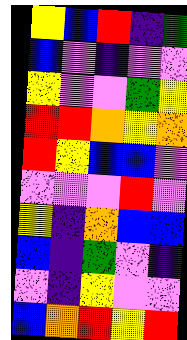[["yellow", "blue", "red", "indigo", "green"], ["blue", "violet", "indigo", "violet", "violet"], ["yellow", "violet", "violet", "green", "yellow"], ["red", "red", "orange", "yellow", "orange"], ["red", "yellow", "blue", "blue", "violet"], ["violet", "violet", "violet", "red", "violet"], ["yellow", "indigo", "orange", "blue", "blue"], ["blue", "indigo", "green", "violet", "indigo"], ["violet", "indigo", "yellow", "violet", "violet"], ["blue", "orange", "red", "yellow", "red"]]